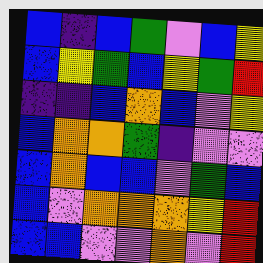[["blue", "indigo", "blue", "green", "violet", "blue", "yellow"], ["blue", "yellow", "green", "blue", "yellow", "green", "red"], ["indigo", "indigo", "blue", "orange", "blue", "violet", "yellow"], ["blue", "orange", "orange", "green", "indigo", "violet", "violet"], ["blue", "orange", "blue", "blue", "violet", "green", "blue"], ["blue", "violet", "orange", "orange", "orange", "yellow", "red"], ["blue", "blue", "violet", "violet", "orange", "violet", "red"]]